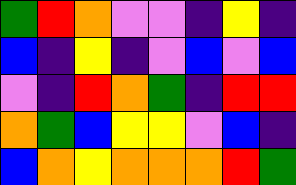[["green", "red", "orange", "violet", "violet", "indigo", "yellow", "indigo"], ["blue", "indigo", "yellow", "indigo", "violet", "blue", "violet", "blue"], ["violet", "indigo", "red", "orange", "green", "indigo", "red", "red"], ["orange", "green", "blue", "yellow", "yellow", "violet", "blue", "indigo"], ["blue", "orange", "yellow", "orange", "orange", "orange", "red", "green"]]